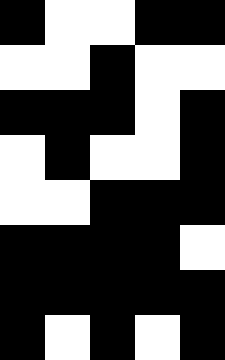[["black", "white", "white", "black", "black"], ["white", "white", "black", "white", "white"], ["black", "black", "black", "white", "black"], ["white", "black", "white", "white", "black"], ["white", "white", "black", "black", "black"], ["black", "black", "black", "black", "white"], ["black", "black", "black", "black", "black"], ["black", "white", "black", "white", "black"]]